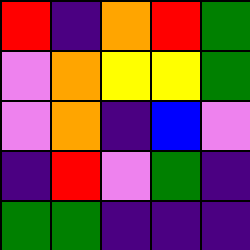[["red", "indigo", "orange", "red", "green"], ["violet", "orange", "yellow", "yellow", "green"], ["violet", "orange", "indigo", "blue", "violet"], ["indigo", "red", "violet", "green", "indigo"], ["green", "green", "indigo", "indigo", "indigo"]]